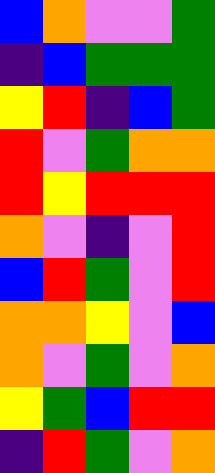[["blue", "orange", "violet", "violet", "green"], ["indigo", "blue", "green", "green", "green"], ["yellow", "red", "indigo", "blue", "green"], ["red", "violet", "green", "orange", "orange"], ["red", "yellow", "red", "red", "red"], ["orange", "violet", "indigo", "violet", "red"], ["blue", "red", "green", "violet", "red"], ["orange", "orange", "yellow", "violet", "blue"], ["orange", "violet", "green", "violet", "orange"], ["yellow", "green", "blue", "red", "red"], ["indigo", "red", "green", "violet", "orange"]]